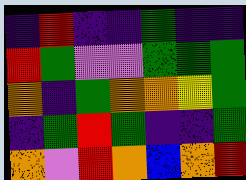[["indigo", "red", "indigo", "indigo", "green", "indigo", "indigo"], ["red", "green", "violet", "violet", "green", "green", "green"], ["orange", "indigo", "green", "orange", "orange", "yellow", "green"], ["indigo", "green", "red", "green", "indigo", "indigo", "green"], ["orange", "violet", "red", "orange", "blue", "orange", "red"]]